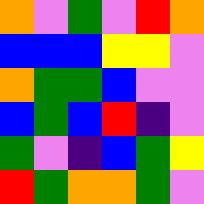[["orange", "violet", "green", "violet", "red", "orange"], ["blue", "blue", "blue", "yellow", "yellow", "violet"], ["orange", "green", "green", "blue", "violet", "violet"], ["blue", "green", "blue", "red", "indigo", "violet"], ["green", "violet", "indigo", "blue", "green", "yellow"], ["red", "green", "orange", "orange", "green", "violet"]]